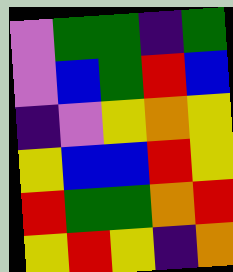[["violet", "green", "green", "indigo", "green"], ["violet", "blue", "green", "red", "blue"], ["indigo", "violet", "yellow", "orange", "yellow"], ["yellow", "blue", "blue", "red", "yellow"], ["red", "green", "green", "orange", "red"], ["yellow", "red", "yellow", "indigo", "orange"]]